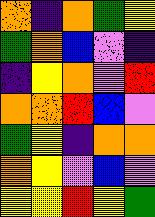[["orange", "indigo", "orange", "green", "yellow"], ["green", "orange", "blue", "violet", "indigo"], ["indigo", "yellow", "orange", "violet", "red"], ["orange", "orange", "red", "blue", "violet"], ["green", "yellow", "indigo", "orange", "orange"], ["orange", "yellow", "violet", "blue", "violet"], ["yellow", "yellow", "red", "yellow", "green"]]